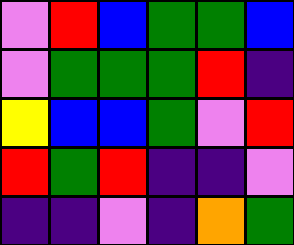[["violet", "red", "blue", "green", "green", "blue"], ["violet", "green", "green", "green", "red", "indigo"], ["yellow", "blue", "blue", "green", "violet", "red"], ["red", "green", "red", "indigo", "indigo", "violet"], ["indigo", "indigo", "violet", "indigo", "orange", "green"]]